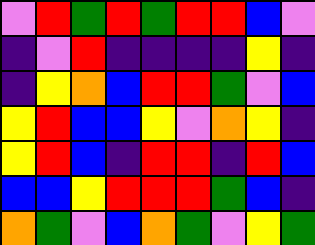[["violet", "red", "green", "red", "green", "red", "red", "blue", "violet"], ["indigo", "violet", "red", "indigo", "indigo", "indigo", "indigo", "yellow", "indigo"], ["indigo", "yellow", "orange", "blue", "red", "red", "green", "violet", "blue"], ["yellow", "red", "blue", "blue", "yellow", "violet", "orange", "yellow", "indigo"], ["yellow", "red", "blue", "indigo", "red", "red", "indigo", "red", "blue"], ["blue", "blue", "yellow", "red", "red", "red", "green", "blue", "indigo"], ["orange", "green", "violet", "blue", "orange", "green", "violet", "yellow", "green"]]